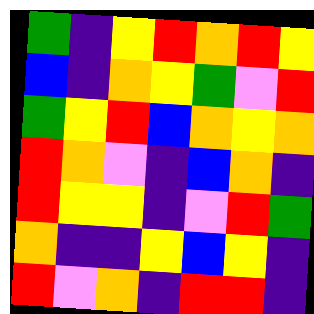[["green", "indigo", "yellow", "red", "orange", "red", "yellow"], ["blue", "indigo", "orange", "yellow", "green", "violet", "red"], ["green", "yellow", "red", "blue", "orange", "yellow", "orange"], ["red", "orange", "violet", "indigo", "blue", "orange", "indigo"], ["red", "yellow", "yellow", "indigo", "violet", "red", "green"], ["orange", "indigo", "indigo", "yellow", "blue", "yellow", "indigo"], ["red", "violet", "orange", "indigo", "red", "red", "indigo"]]